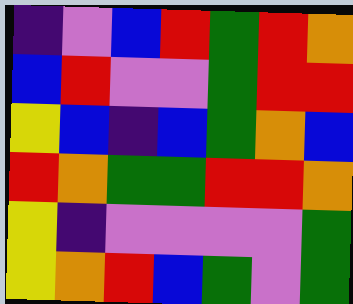[["indigo", "violet", "blue", "red", "green", "red", "orange"], ["blue", "red", "violet", "violet", "green", "red", "red"], ["yellow", "blue", "indigo", "blue", "green", "orange", "blue"], ["red", "orange", "green", "green", "red", "red", "orange"], ["yellow", "indigo", "violet", "violet", "violet", "violet", "green"], ["yellow", "orange", "red", "blue", "green", "violet", "green"]]